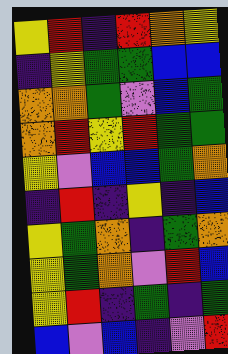[["yellow", "red", "indigo", "red", "orange", "yellow"], ["indigo", "yellow", "green", "green", "blue", "blue"], ["orange", "orange", "green", "violet", "blue", "green"], ["orange", "red", "yellow", "red", "green", "green"], ["yellow", "violet", "blue", "blue", "green", "orange"], ["indigo", "red", "indigo", "yellow", "indigo", "blue"], ["yellow", "green", "orange", "indigo", "green", "orange"], ["yellow", "green", "orange", "violet", "red", "blue"], ["yellow", "red", "indigo", "green", "indigo", "green"], ["blue", "violet", "blue", "indigo", "violet", "red"]]